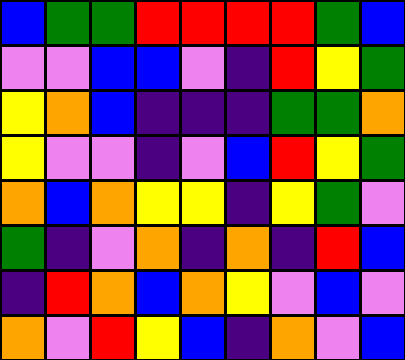[["blue", "green", "green", "red", "red", "red", "red", "green", "blue"], ["violet", "violet", "blue", "blue", "violet", "indigo", "red", "yellow", "green"], ["yellow", "orange", "blue", "indigo", "indigo", "indigo", "green", "green", "orange"], ["yellow", "violet", "violet", "indigo", "violet", "blue", "red", "yellow", "green"], ["orange", "blue", "orange", "yellow", "yellow", "indigo", "yellow", "green", "violet"], ["green", "indigo", "violet", "orange", "indigo", "orange", "indigo", "red", "blue"], ["indigo", "red", "orange", "blue", "orange", "yellow", "violet", "blue", "violet"], ["orange", "violet", "red", "yellow", "blue", "indigo", "orange", "violet", "blue"]]